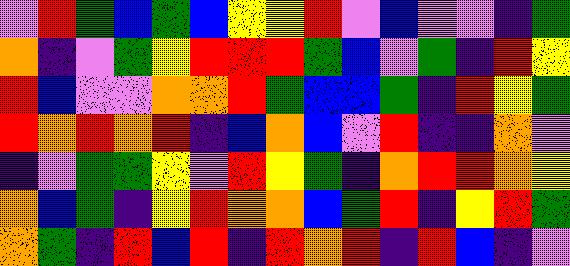[["violet", "red", "green", "blue", "green", "blue", "yellow", "yellow", "red", "violet", "blue", "violet", "violet", "indigo", "green"], ["orange", "indigo", "violet", "green", "yellow", "red", "red", "red", "green", "blue", "violet", "green", "indigo", "red", "yellow"], ["red", "blue", "violet", "violet", "orange", "orange", "red", "green", "blue", "blue", "green", "indigo", "red", "yellow", "green"], ["red", "orange", "red", "orange", "red", "indigo", "blue", "orange", "blue", "violet", "red", "indigo", "indigo", "orange", "violet"], ["indigo", "violet", "green", "green", "yellow", "violet", "red", "yellow", "green", "indigo", "orange", "red", "red", "orange", "yellow"], ["orange", "blue", "green", "indigo", "yellow", "red", "orange", "orange", "blue", "green", "red", "indigo", "yellow", "red", "green"], ["orange", "green", "indigo", "red", "blue", "red", "indigo", "red", "orange", "red", "indigo", "red", "blue", "indigo", "violet"]]